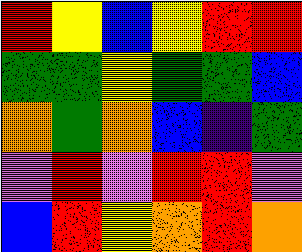[["red", "yellow", "blue", "yellow", "red", "red"], ["green", "green", "yellow", "green", "green", "blue"], ["orange", "green", "orange", "blue", "indigo", "green"], ["violet", "red", "violet", "red", "red", "violet"], ["blue", "red", "yellow", "orange", "red", "orange"]]